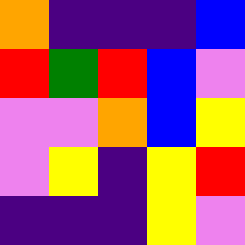[["orange", "indigo", "indigo", "indigo", "blue"], ["red", "green", "red", "blue", "violet"], ["violet", "violet", "orange", "blue", "yellow"], ["violet", "yellow", "indigo", "yellow", "red"], ["indigo", "indigo", "indigo", "yellow", "violet"]]